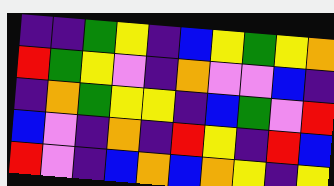[["indigo", "indigo", "green", "yellow", "indigo", "blue", "yellow", "green", "yellow", "orange"], ["red", "green", "yellow", "violet", "indigo", "orange", "violet", "violet", "blue", "indigo"], ["indigo", "orange", "green", "yellow", "yellow", "indigo", "blue", "green", "violet", "red"], ["blue", "violet", "indigo", "orange", "indigo", "red", "yellow", "indigo", "red", "blue"], ["red", "violet", "indigo", "blue", "orange", "blue", "orange", "yellow", "indigo", "yellow"]]